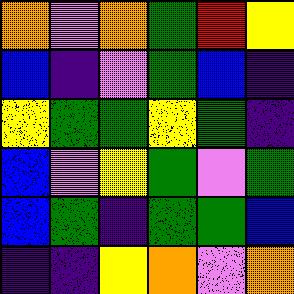[["orange", "violet", "orange", "green", "red", "yellow"], ["blue", "indigo", "violet", "green", "blue", "indigo"], ["yellow", "green", "green", "yellow", "green", "indigo"], ["blue", "violet", "yellow", "green", "violet", "green"], ["blue", "green", "indigo", "green", "green", "blue"], ["indigo", "indigo", "yellow", "orange", "violet", "orange"]]